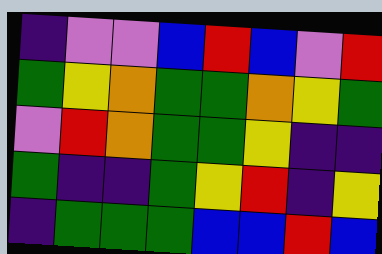[["indigo", "violet", "violet", "blue", "red", "blue", "violet", "red"], ["green", "yellow", "orange", "green", "green", "orange", "yellow", "green"], ["violet", "red", "orange", "green", "green", "yellow", "indigo", "indigo"], ["green", "indigo", "indigo", "green", "yellow", "red", "indigo", "yellow"], ["indigo", "green", "green", "green", "blue", "blue", "red", "blue"]]